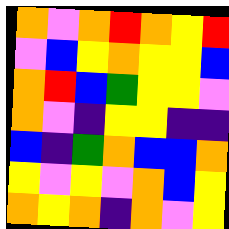[["orange", "violet", "orange", "red", "orange", "yellow", "red"], ["violet", "blue", "yellow", "orange", "yellow", "yellow", "blue"], ["orange", "red", "blue", "green", "yellow", "yellow", "violet"], ["orange", "violet", "indigo", "yellow", "yellow", "indigo", "indigo"], ["blue", "indigo", "green", "orange", "blue", "blue", "orange"], ["yellow", "violet", "yellow", "violet", "orange", "blue", "yellow"], ["orange", "yellow", "orange", "indigo", "orange", "violet", "yellow"]]